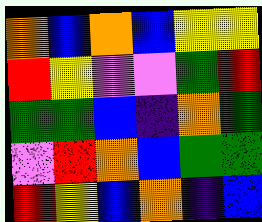[["orange", "blue", "orange", "blue", "yellow", "yellow"], ["red", "yellow", "violet", "violet", "green", "red"], ["green", "green", "blue", "indigo", "orange", "green"], ["violet", "red", "orange", "blue", "green", "green"], ["red", "yellow", "blue", "orange", "indigo", "blue"]]